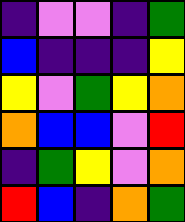[["indigo", "violet", "violet", "indigo", "green"], ["blue", "indigo", "indigo", "indigo", "yellow"], ["yellow", "violet", "green", "yellow", "orange"], ["orange", "blue", "blue", "violet", "red"], ["indigo", "green", "yellow", "violet", "orange"], ["red", "blue", "indigo", "orange", "green"]]